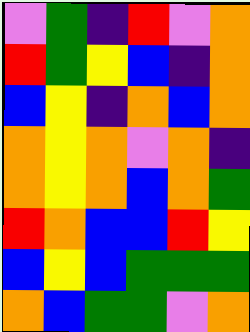[["violet", "green", "indigo", "red", "violet", "orange"], ["red", "green", "yellow", "blue", "indigo", "orange"], ["blue", "yellow", "indigo", "orange", "blue", "orange"], ["orange", "yellow", "orange", "violet", "orange", "indigo"], ["orange", "yellow", "orange", "blue", "orange", "green"], ["red", "orange", "blue", "blue", "red", "yellow"], ["blue", "yellow", "blue", "green", "green", "green"], ["orange", "blue", "green", "green", "violet", "orange"]]